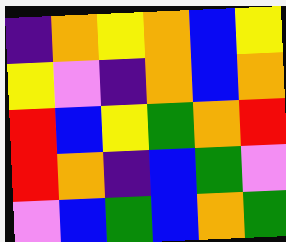[["indigo", "orange", "yellow", "orange", "blue", "yellow"], ["yellow", "violet", "indigo", "orange", "blue", "orange"], ["red", "blue", "yellow", "green", "orange", "red"], ["red", "orange", "indigo", "blue", "green", "violet"], ["violet", "blue", "green", "blue", "orange", "green"]]